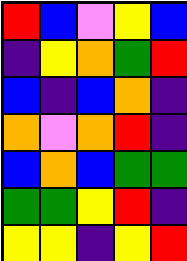[["red", "blue", "violet", "yellow", "blue"], ["indigo", "yellow", "orange", "green", "red"], ["blue", "indigo", "blue", "orange", "indigo"], ["orange", "violet", "orange", "red", "indigo"], ["blue", "orange", "blue", "green", "green"], ["green", "green", "yellow", "red", "indigo"], ["yellow", "yellow", "indigo", "yellow", "red"]]